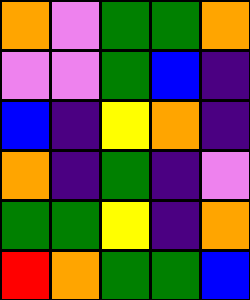[["orange", "violet", "green", "green", "orange"], ["violet", "violet", "green", "blue", "indigo"], ["blue", "indigo", "yellow", "orange", "indigo"], ["orange", "indigo", "green", "indigo", "violet"], ["green", "green", "yellow", "indigo", "orange"], ["red", "orange", "green", "green", "blue"]]